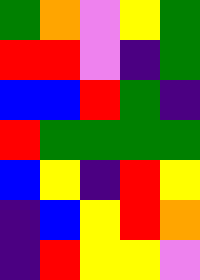[["green", "orange", "violet", "yellow", "green"], ["red", "red", "violet", "indigo", "green"], ["blue", "blue", "red", "green", "indigo"], ["red", "green", "green", "green", "green"], ["blue", "yellow", "indigo", "red", "yellow"], ["indigo", "blue", "yellow", "red", "orange"], ["indigo", "red", "yellow", "yellow", "violet"]]